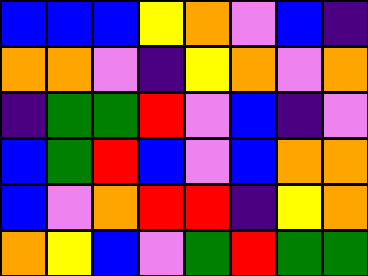[["blue", "blue", "blue", "yellow", "orange", "violet", "blue", "indigo"], ["orange", "orange", "violet", "indigo", "yellow", "orange", "violet", "orange"], ["indigo", "green", "green", "red", "violet", "blue", "indigo", "violet"], ["blue", "green", "red", "blue", "violet", "blue", "orange", "orange"], ["blue", "violet", "orange", "red", "red", "indigo", "yellow", "orange"], ["orange", "yellow", "blue", "violet", "green", "red", "green", "green"]]